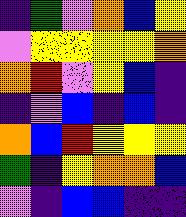[["indigo", "green", "violet", "orange", "blue", "yellow"], ["violet", "yellow", "yellow", "yellow", "yellow", "orange"], ["orange", "red", "violet", "yellow", "blue", "indigo"], ["indigo", "violet", "blue", "indigo", "blue", "indigo"], ["orange", "blue", "red", "yellow", "yellow", "yellow"], ["green", "indigo", "yellow", "orange", "orange", "blue"], ["violet", "indigo", "blue", "blue", "indigo", "indigo"]]